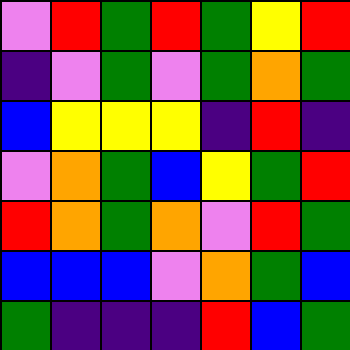[["violet", "red", "green", "red", "green", "yellow", "red"], ["indigo", "violet", "green", "violet", "green", "orange", "green"], ["blue", "yellow", "yellow", "yellow", "indigo", "red", "indigo"], ["violet", "orange", "green", "blue", "yellow", "green", "red"], ["red", "orange", "green", "orange", "violet", "red", "green"], ["blue", "blue", "blue", "violet", "orange", "green", "blue"], ["green", "indigo", "indigo", "indigo", "red", "blue", "green"]]